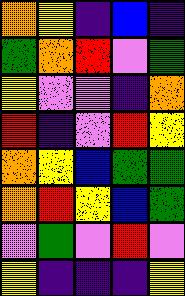[["orange", "yellow", "indigo", "blue", "indigo"], ["green", "orange", "red", "violet", "green"], ["yellow", "violet", "violet", "indigo", "orange"], ["red", "indigo", "violet", "red", "yellow"], ["orange", "yellow", "blue", "green", "green"], ["orange", "red", "yellow", "blue", "green"], ["violet", "green", "violet", "red", "violet"], ["yellow", "indigo", "indigo", "indigo", "yellow"]]